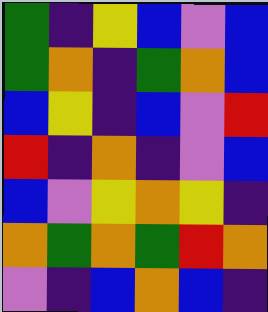[["green", "indigo", "yellow", "blue", "violet", "blue"], ["green", "orange", "indigo", "green", "orange", "blue"], ["blue", "yellow", "indigo", "blue", "violet", "red"], ["red", "indigo", "orange", "indigo", "violet", "blue"], ["blue", "violet", "yellow", "orange", "yellow", "indigo"], ["orange", "green", "orange", "green", "red", "orange"], ["violet", "indigo", "blue", "orange", "blue", "indigo"]]